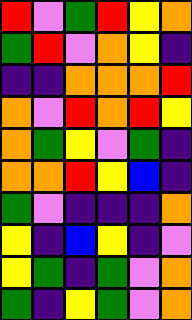[["red", "violet", "green", "red", "yellow", "orange"], ["green", "red", "violet", "orange", "yellow", "indigo"], ["indigo", "indigo", "orange", "orange", "orange", "red"], ["orange", "violet", "red", "orange", "red", "yellow"], ["orange", "green", "yellow", "violet", "green", "indigo"], ["orange", "orange", "red", "yellow", "blue", "indigo"], ["green", "violet", "indigo", "indigo", "indigo", "orange"], ["yellow", "indigo", "blue", "yellow", "indigo", "violet"], ["yellow", "green", "indigo", "green", "violet", "orange"], ["green", "indigo", "yellow", "green", "violet", "orange"]]